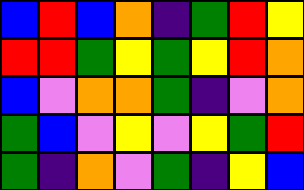[["blue", "red", "blue", "orange", "indigo", "green", "red", "yellow"], ["red", "red", "green", "yellow", "green", "yellow", "red", "orange"], ["blue", "violet", "orange", "orange", "green", "indigo", "violet", "orange"], ["green", "blue", "violet", "yellow", "violet", "yellow", "green", "red"], ["green", "indigo", "orange", "violet", "green", "indigo", "yellow", "blue"]]